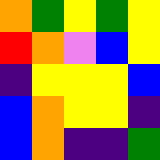[["orange", "green", "yellow", "green", "yellow"], ["red", "orange", "violet", "blue", "yellow"], ["indigo", "yellow", "yellow", "yellow", "blue"], ["blue", "orange", "yellow", "yellow", "indigo"], ["blue", "orange", "indigo", "indigo", "green"]]